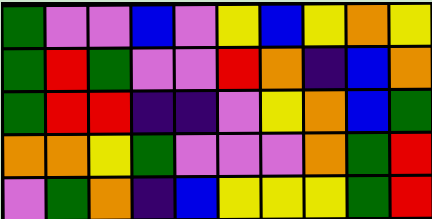[["green", "violet", "violet", "blue", "violet", "yellow", "blue", "yellow", "orange", "yellow"], ["green", "red", "green", "violet", "violet", "red", "orange", "indigo", "blue", "orange"], ["green", "red", "red", "indigo", "indigo", "violet", "yellow", "orange", "blue", "green"], ["orange", "orange", "yellow", "green", "violet", "violet", "violet", "orange", "green", "red"], ["violet", "green", "orange", "indigo", "blue", "yellow", "yellow", "yellow", "green", "red"]]